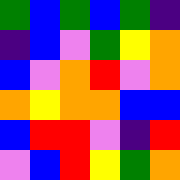[["green", "blue", "green", "blue", "green", "indigo"], ["indigo", "blue", "violet", "green", "yellow", "orange"], ["blue", "violet", "orange", "red", "violet", "orange"], ["orange", "yellow", "orange", "orange", "blue", "blue"], ["blue", "red", "red", "violet", "indigo", "red"], ["violet", "blue", "red", "yellow", "green", "orange"]]